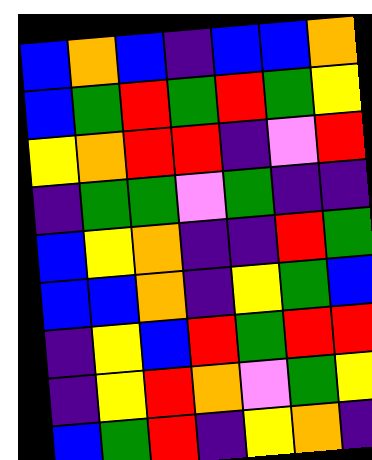[["blue", "orange", "blue", "indigo", "blue", "blue", "orange"], ["blue", "green", "red", "green", "red", "green", "yellow"], ["yellow", "orange", "red", "red", "indigo", "violet", "red"], ["indigo", "green", "green", "violet", "green", "indigo", "indigo"], ["blue", "yellow", "orange", "indigo", "indigo", "red", "green"], ["blue", "blue", "orange", "indigo", "yellow", "green", "blue"], ["indigo", "yellow", "blue", "red", "green", "red", "red"], ["indigo", "yellow", "red", "orange", "violet", "green", "yellow"], ["blue", "green", "red", "indigo", "yellow", "orange", "indigo"]]